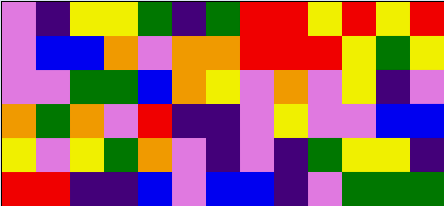[["violet", "indigo", "yellow", "yellow", "green", "indigo", "green", "red", "red", "yellow", "red", "yellow", "red"], ["violet", "blue", "blue", "orange", "violet", "orange", "orange", "red", "red", "red", "yellow", "green", "yellow"], ["violet", "violet", "green", "green", "blue", "orange", "yellow", "violet", "orange", "violet", "yellow", "indigo", "violet"], ["orange", "green", "orange", "violet", "red", "indigo", "indigo", "violet", "yellow", "violet", "violet", "blue", "blue"], ["yellow", "violet", "yellow", "green", "orange", "violet", "indigo", "violet", "indigo", "green", "yellow", "yellow", "indigo"], ["red", "red", "indigo", "indigo", "blue", "violet", "blue", "blue", "indigo", "violet", "green", "green", "green"]]